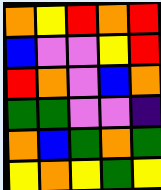[["orange", "yellow", "red", "orange", "red"], ["blue", "violet", "violet", "yellow", "red"], ["red", "orange", "violet", "blue", "orange"], ["green", "green", "violet", "violet", "indigo"], ["orange", "blue", "green", "orange", "green"], ["yellow", "orange", "yellow", "green", "yellow"]]